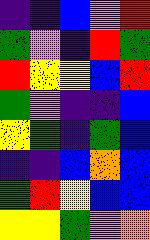[["indigo", "indigo", "blue", "violet", "red"], ["green", "violet", "indigo", "red", "green"], ["red", "yellow", "yellow", "blue", "red"], ["green", "violet", "indigo", "indigo", "blue"], ["yellow", "green", "indigo", "green", "blue"], ["indigo", "indigo", "blue", "orange", "blue"], ["green", "red", "yellow", "blue", "blue"], ["yellow", "yellow", "green", "violet", "orange"]]